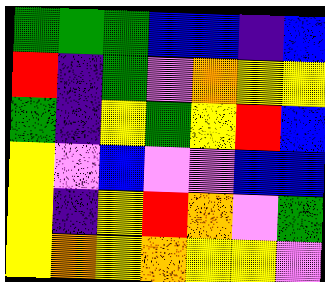[["green", "green", "green", "blue", "blue", "indigo", "blue"], ["red", "indigo", "green", "violet", "orange", "yellow", "yellow"], ["green", "indigo", "yellow", "green", "yellow", "red", "blue"], ["yellow", "violet", "blue", "violet", "violet", "blue", "blue"], ["yellow", "indigo", "yellow", "red", "orange", "violet", "green"], ["yellow", "orange", "yellow", "orange", "yellow", "yellow", "violet"]]